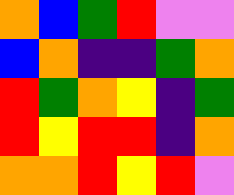[["orange", "blue", "green", "red", "violet", "violet"], ["blue", "orange", "indigo", "indigo", "green", "orange"], ["red", "green", "orange", "yellow", "indigo", "green"], ["red", "yellow", "red", "red", "indigo", "orange"], ["orange", "orange", "red", "yellow", "red", "violet"]]